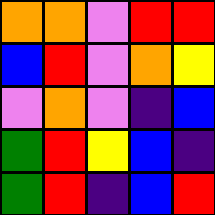[["orange", "orange", "violet", "red", "red"], ["blue", "red", "violet", "orange", "yellow"], ["violet", "orange", "violet", "indigo", "blue"], ["green", "red", "yellow", "blue", "indigo"], ["green", "red", "indigo", "blue", "red"]]